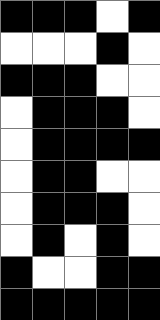[["black", "black", "black", "white", "black"], ["white", "white", "white", "black", "white"], ["black", "black", "black", "white", "white"], ["white", "black", "black", "black", "white"], ["white", "black", "black", "black", "black"], ["white", "black", "black", "white", "white"], ["white", "black", "black", "black", "white"], ["white", "black", "white", "black", "white"], ["black", "white", "white", "black", "black"], ["black", "black", "black", "black", "black"]]